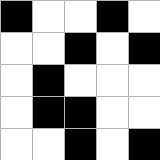[["black", "white", "white", "black", "white"], ["white", "white", "black", "white", "black"], ["white", "black", "white", "white", "white"], ["white", "black", "black", "white", "white"], ["white", "white", "black", "white", "black"]]